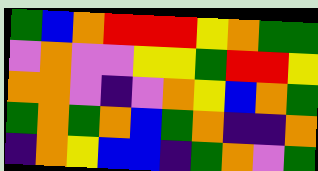[["green", "blue", "orange", "red", "red", "red", "yellow", "orange", "green", "green"], ["violet", "orange", "violet", "violet", "yellow", "yellow", "green", "red", "red", "yellow"], ["orange", "orange", "violet", "indigo", "violet", "orange", "yellow", "blue", "orange", "green"], ["green", "orange", "green", "orange", "blue", "green", "orange", "indigo", "indigo", "orange"], ["indigo", "orange", "yellow", "blue", "blue", "indigo", "green", "orange", "violet", "green"]]